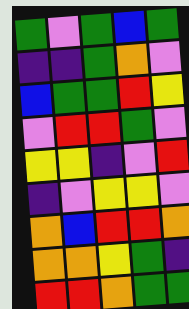[["green", "violet", "green", "blue", "green"], ["indigo", "indigo", "green", "orange", "violet"], ["blue", "green", "green", "red", "yellow"], ["violet", "red", "red", "green", "violet"], ["yellow", "yellow", "indigo", "violet", "red"], ["indigo", "violet", "yellow", "yellow", "violet"], ["orange", "blue", "red", "red", "orange"], ["orange", "orange", "yellow", "green", "indigo"], ["red", "red", "orange", "green", "green"]]